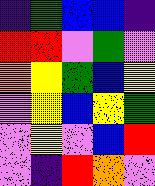[["indigo", "green", "blue", "blue", "indigo"], ["red", "red", "violet", "green", "violet"], ["orange", "yellow", "green", "blue", "yellow"], ["violet", "yellow", "blue", "yellow", "green"], ["violet", "yellow", "violet", "blue", "red"], ["violet", "indigo", "red", "orange", "violet"]]